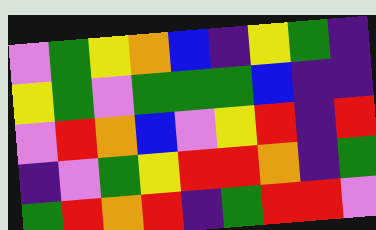[["violet", "green", "yellow", "orange", "blue", "indigo", "yellow", "green", "indigo"], ["yellow", "green", "violet", "green", "green", "green", "blue", "indigo", "indigo"], ["violet", "red", "orange", "blue", "violet", "yellow", "red", "indigo", "red"], ["indigo", "violet", "green", "yellow", "red", "red", "orange", "indigo", "green"], ["green", "red", "orange", "red", "indigo", "green", "red", "red", "violet"]]